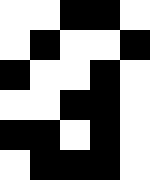[["white", "white", "black", "black", "white"], ["white", "black", "white", "white", "black"], ["black", "white", "white", "black", "white"], ["white", "white", "black", "black", "white"], ["black", "black", "white", "black", "white"], ["white", "black", "black", "black", "white"]]